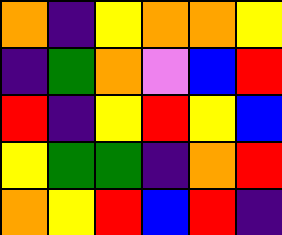[["orange", "indigo", "yellow", "orange", "orange", "yellow"], ["indigo", "green", "orange", "violet", "blue", "red"], ["red", "indigo", "yellow", "red", "yellow", "blue"], ["yellow", "green", "green", "indigo", "orange", "red"], ["orange", "yellow", "red", "blue", "red", "indigo"]]